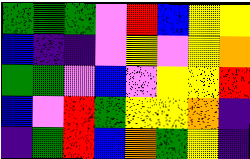[["green", "green", "green", "violet", "red", "blue", "yellow", "yellow"], ["blue", "indigo", "indigo", "violet", "yellow", "violet", "yellow", "orange"], ["green", "green", "violet", "blue", "violet", "yellow", "yellow", "red"], ["blue", "violet", "red", "green", "yellow", "yellow", "orange", "indigo"], ["indigo", "green", "red", "blue", "orange", "green", "yellow", "indigo"]]